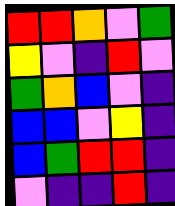[["red", "red", "orange", "violet", "green"], ["yellow", "violet", "indigo", "red", "violet"], ["green", "orange", "blue", "violet", "indigo"], ["blue", "blue", "violet", "yellow", "indigo"], ["blue", "green", "red", "red", "indigo"], ["violet", "indigo", "indigo", "red", "indigo"]]